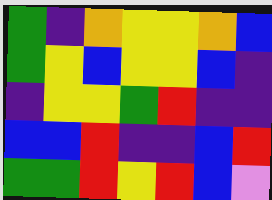[["green", "indigo", "orange", "yellow", "yellow", "orange", "blue"], ["green", "yellow", "blue", "yellow", "yellow", "blue", "indigo"], ["indigo", "yellow", "yellow", "green", "red", "indigo", "indigo"], ["blue", "blue", "red", "indigo", "indigo", "blue", "red"], ["green", "green", "red", "yellow", "red", "blue", "violet"]]